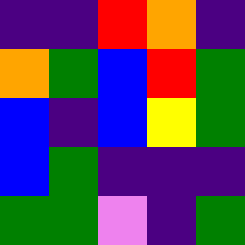[["indigo", "indigo", "red", "orange", "indigo"], ["orange", "green", "blue", "red", "green"], ["blue", "indigo", "blue", "yellow", "green"], ["blue", "green", "indigo", "indigo", "indigo"], ["green", "green", "violet", "indigo", "green"]]